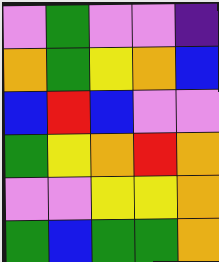[["violet", "green", "violet", "violet", "indigo"], ["orange", "green", "yellow", "orange", "blue"], ["blue", "red", "blue", "violet", "violet"], ["green", "yellow", "orange", "red", "orange"], ["violet", "violet", "yellow", "yellow", "orange"], ["green", "blue", "green", "green", "orange"]]